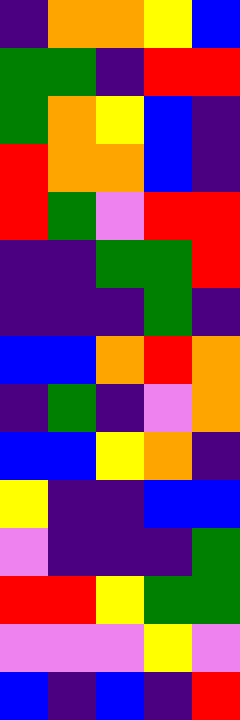[["indigo", "orange", "orange", "yellow", "blue"], ["green", "green", "indigo", "red", "red"], ["green", "orange", "yellow", "blue", "indigo"], ["red", "orange", "orange", "blue", "indigo"], ["red", "green", "violet", "red", "red"], ["indigo", "indigo", "green", "green", "red"], ["indigo", "indigo", "indigo", "green", "indigo"], ["blue", "blue", "orange", "red", "orange"], ["indigo", "green", "indigo", "violet", "orange"], ["blue", "blue", "yellow", "orange", "indigo"], ["yellow", "indigo", "indigo", "blue", "blue"], ["violet", "indigo", "indigo", "indigo", "green"], ["red", "red", "yellow", "green", "green"], ["violet", "violet", "violet", "yellow", "violet"], ["blue", "indigo", "blue", "indigo", "red"]]